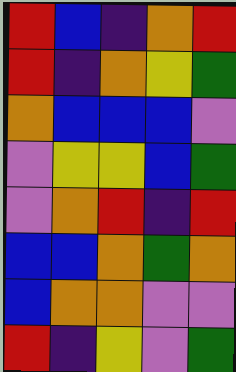[["red", "blue", "indigo", "orange", "red"], ["red", "indigo", "orange", "yellow", "green"], ["orange", "blue", "blue", "blue", "violet"], ["violet", "yellow", "yellow", "blue", "green"], ["violet", "orange", "red", "indigo", "red"], ["blue", "blue", "orange", "green", "orange"], ["blue", "orange", "orange", "violet", "violet"], ["red", "indigo", "yellow", "violet", "green"]]